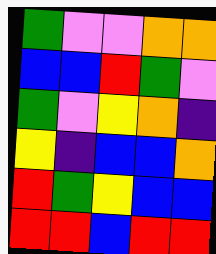[["green", "violet", "violet", "orange", "orange"], ["blue", "blue", "red", "green", "violet"], ["green", "violet", "yellow", "orange", "indigo"], ["yellow", "indigo", "blue", "blue", "orange"], ["red", "green", "yellow", "blue", "blue"], ["red", "red", "blue", "red", "red"]]